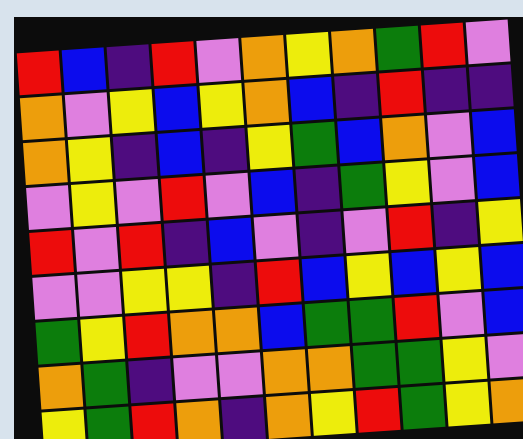[["red", "blue", "indigo", "red", "violet", "orange", "yellow", "orange", "green", "red", "violet"], ["orange", "violet", "yellow", "blue", "yellow", "orange", "blue", "indigo", "red", "indigo", "indigo"], ["orange", "yellow", "indigo", "blue", "indigo", "yellow", "green", "blue", "orange", "violet", "blue"], ["violet", "yellow", "violet", "red", "violet", "blue", "indigo", "green", "yellow", "violet", "blue"], ["red", "violet", "red", "indigo", "blue", "violet", "indigo", "violet", "red", "indigo", "yellow"], ["violet", "violet", "yellow", "yellow", "indigo", "red", "blue", "yellow", "blue", "yellow", "blue"], ["green", "yellow", "red", "orange", "orange", "blue", "green", "green", "red", "violet", "blue"], ["orange", "green", "indigo", "violet", "violet", "orange", "orange", "green", "green", "yellow", "violet"], ["yellow", "green", "red", "orange", "indigo", "orange", "yellow", "red", "green", "yellow", "orange"]]